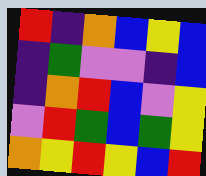[["red", "indigo", "orange", "blue", "yellow", "blue"], ["indigo", "green", "violet", "violet", "indigo", "blue"], ["indigo", "orange", "red", "blue", "violet", "yellow"], ["violet", "red", "green", "blue", "green", "yellow"], ["orange", "yellow", "red", "yellow", "blue", "red"]]